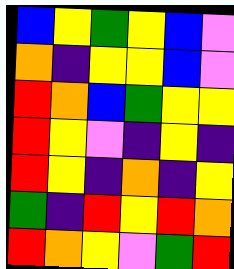[["blue", "yellow", "green", "yellow", "blue", "violet"], ["orange", "indigo", "yellow", "yellow", "blue", "violet"], ["red", "orange", "blue", "green", "yellow", "yellow"], ["red", "yellow", "violet", "indigo", "yellow", "indigo"], ["red", "yellow", "indigo", "orange", "indigo", "yellow"], ["green", "indigo", "red", "yellow", "red", "orange"], ["red", "orange", "yellow", "violet", "green", "red"]]